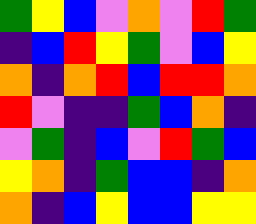[["green", "yellow", "blue", "violet", "orange", "violet", "red", "green"], ["indigo", "blue", "red", "yellow", "green", "violet", "blue", "yellow"], ["orange", "indigo", "orange", "red", "blue", "red", "red", "orange"], ["red", "violet", "indigo", "indigo", "green", "blue", "orange", "indigo"], ["violet", "green", "indigo", "blue", "violet", "red", "green", "blue"], ["yellow", "orange", "indigo", "green", "blue", "blue", "indigo", "orange"], ["orange", "indigo", "blue", "yellow", "blue", "blue", "yellow", "yellow"]]